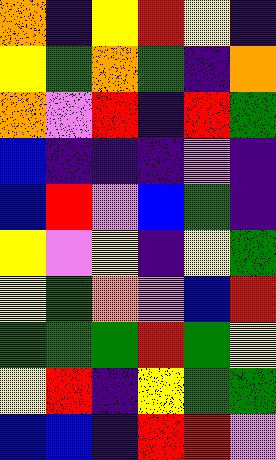[["orange", "indigo", "yellow", "red", "yellow", "indigo"], ["yellow", "green", "orange", "green", "indigo", "orange"], ["orange", "violet", "red", "indigo", "red", "green"], ["blue", "indigo", "indigo", "indigo", "violet", "indigo"], ["blue", "red", "violet", "blue", "green", "indigo"], ["yellow", "violet", "yellow", "indigo", "yellow", "green"], ["yellow", "green", "orange", "violet", "blue", "red"], ["green", "green", "green", "red", "green", "yellow"], ["yellow", "red", "indigo", "yellow", "green", "green"], ["blue", "blue", "indigo", "red", "red", "violet"]]